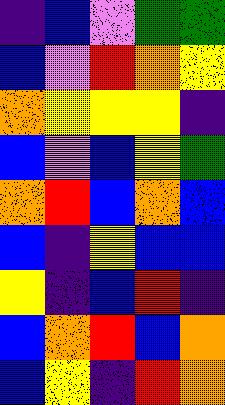[["indigo", "blue", "violet", "green", "green"], ["blue", "violet", "red", "orange", "yellow"], ["orange", "yellow", "yellow", "yellow", "indigo"], ["blue", "violet", "blue", "yellow", "green"], ["orange", "red", "blue", "orange", "blue"], ["blue", "indigo", "yellow", "blue", "blue"], ["yellow", "indigo", "blue", "red", "indigo"], ["blue", "orange", "red", "blue", "orange"], ["blue", "yellow", "indigo", "red", "orange"]]